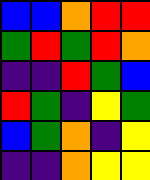[["blue", "blue", "orange", "red", "red"], ["green", "red", "green", "red", "orange"], ["indigo", "indigo", "red", "green", "blue"], ["red", "green", "indigo", "yellow", "green"], ["blue", "green", "orange", "indigo", "yellow"], ["indigo", "indigo", "orange", "yellow", "yellow"]]